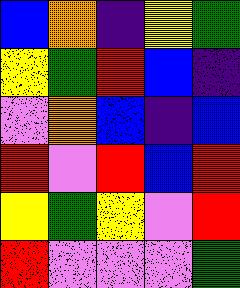[["blue", "orange", "indigo", "yellow", "green"], ["yellow", "green", "red", "blue", "indigo"], ["violet", "orange", "blue", "indigo", "blue"], ["red", "violet", "red", "blue", "red"], ["yellow", "green", "yellow", "violet", "red"], ["red", "violet", "violet", "violet", "green"]]